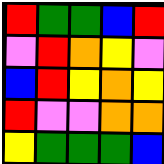[["red", "green", "green", "blue", "red"], ["violet", "red", "orange", "yellow", "violet"], ["blue", "red", "yellow", "orange", "yellow"], ["red", "violet", "violet", "orange", "orange"], ["yellow", "green", "green", "green", "blue"]]